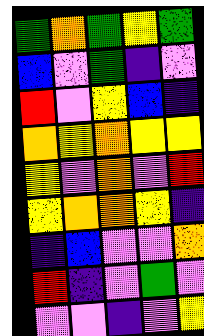[["green", "orange", "green", "yellow", "green"], ["blue", "violet", "green", "indigo", "violet"], ["red", "violet", "yellow", "blue", "indigo"], ["orange", "yellow", "orange", "yellow", "yellow"], ["yellow", "violet", "orange", "violet", "red"], ["yellow", "orange", "orange", "yellow", "indigo"], ["indigo", "blue", "violet", "violet", "orange"], ["red", "indigo", "violet", "green", "violet"], ["violet", "violet", "indigo", "violet", "yellow"]]